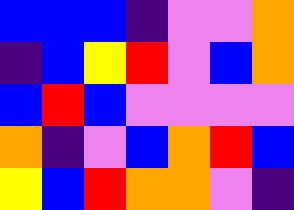[["blue", "blue", "blue", "indigo", "violet", "violet", "orange"], ["indigo", "blue", "yellow", "red", "violet", "blue", "orange"], ["blue", "red", "blue", "violet", "violet", "violet", "violet"], ["orange", "indigo", "violet", "blue", "orange", "red", "blue"], ["yellow", "blue", "red", "orange", "orange", "violet", "indigo"]]